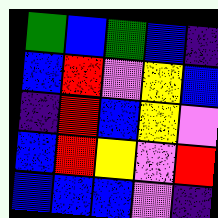[["green", "blue", "green", "blue", "indigo"], ["blue", "red", "violet", "yellow", "blue"], ["indigo", "red", "blue", "yellow", "violet"], ["blue", "red", "yellow", "violet", "red"], ["blue", "blue", "blue", "violet", "indigo"]]